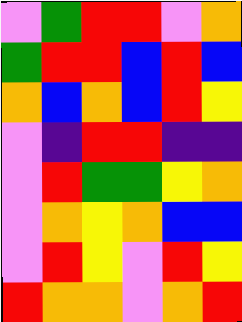[["violet", "green", "red", "red", "violet", "orange"], ["green", "red", "red", "blue", "red", "blue"], ["orange", "blue", "orange", "blue", "red", "yellow"], ["violet", "indigo", "red", "red", "indigo", "indigo"], ["violet", "red", "green", "green", "yellow", "orange"], ["violet", "orange", "yellow", "orange", "blue", "blue"], ["violet", "red", "yellow", "violet", "red", "yellow"], ["red", "orange", "orange", "violet", "orange", "red"]]